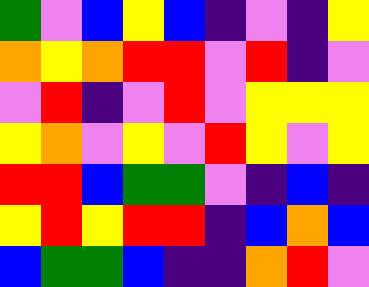[["green", "violet", "blue", "yellow", "blue", "indigo", "violet", "indigo", "yellow"], ["orange", "yellow", "orange", "red", "red", "violet", "red", "indigo", "violet"], ["violet", "red", "indigo", "violet", "red", "violet", "yellow", "yellow", "yellow"], ["yellow", "orange", "violet", "yellow", "violet", "red", "yellow", "violet", "yellow"], ["red", "red", "blue", "green", "green", "violet", "indigo", "blue", "indigo"], ["yellow", "red", "yellow", "red", "red", "indigo", "blue", "orange", "blue"], ["blue", "green", "green", "blue", "indigo", "indigo", "orange", "red", "violet"]]